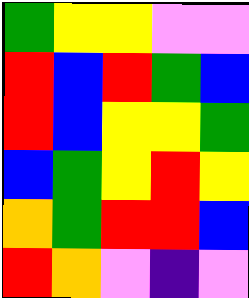[["green", "yellow", "yellow", "violet", "violet"], ["red", "blue", "red", "green", "blue"], ["red", "blue", "yellow", "yellow", "green"], ["blue", "green", "yellow", "red", "yellow"], ["orange", "green", "red", "red", "blue"], ["red", "orange", "violet", "indigo", "violet"]]